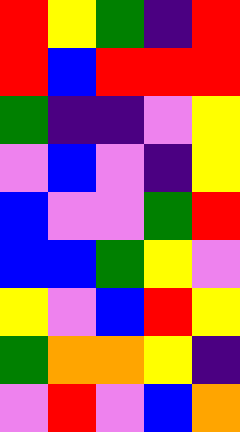[["red", "yellow", "green", "indigo", "red"], ["red", "blue", "red", "red", "red"], ["green", "indigo", "indigo", "violet", "yellow"], ["violet", "blue", "violet", "indigo", "yellow"], ["blue", "violet", "violet", "green", "red"], ["blue", "blue", "green", "yellow", "violet"], ["yellow", "violet", "blue", "red", "yellow"], ["green", "orange", "orange", "yellow", "indigo"], ["violet", "red", "violet", "blue", "orange"]]